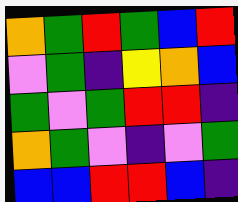[["orange", "green", "red", "green", "blue", "red"], ["violet", "green", "indigo", "yellow", "orange", "blue"], ["green", "violet", "green", "red", "red", "indigo"], ["orange", "green", "violet", "indigo", "violet", "green"], ["blue", "blue", "red", "red", "blue", "indigo"]]